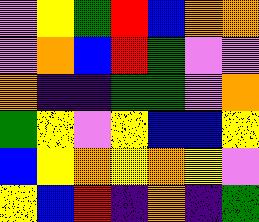[["violet", "yellow", "green", "red", "blue", "orange", "orange"], ["violet", "orange", "blue", "red", "green", "violet", "violet"], ["orange", "indigo", "indigo", "green", "green", "violet", "orange"], ["green", "yellow", "violet", "yellow", "blue", "blue", "yellow"], ["blue", "yellow", "orange", "yellow", "orange", "yellow", "violet"], ["yellow", "blue", "red", "indigo", "orange", "indigo", "green"]]